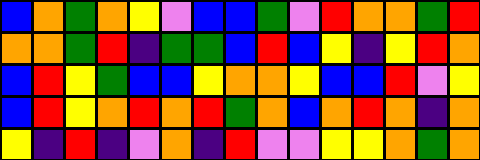[["blue", "orange", "green", "orange", "yellow", "violet", "blue", "blue", "green", "violet", "red", "orange", "orange", "green", "red"], ["orange", "orange", "green", "red", "indigo", "green", "green", "blue", "red", "blue", "yellow", "indigo", "yellow", "red", "orange"], ["blue", "red", "yellow", "green", "blue", "blue", "yellow", "orange", "orange", "yellow", "blue", "blue", "red", "violet", "yellow"], ["blue", "red", "yellow", "orange", "red", "orange", "red", "green", "orange", "blue", "orange", "red", "orange", "indigo", "orange"], ["yellow", "indigo", "red", "indigo", "violet", "orange", "indigo", "red", "violet", "violet", "yellow", "yellow", "orange", "green", "orange"]]